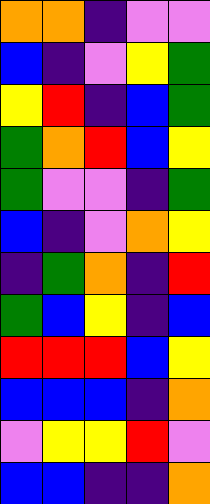[["orange", "orange", "indigo", "violet", "violet"], ["blue", "indigo", "violet", "yellow", "green"], ["yellow", "red", "indigo", "blue", "green"], ["green", "orange", "red", "blue", "yellow"], ["green", "violet", "violet", "indigo", "green"], ["blue", "indigo", "violet", "orange", "yellow"], ["indigo", "green", "orange", "indigo", "red"], ["green", "blue", "yellow", "indigo", "blue"], ["red", "red", "red", "blue", "yellow"], ["blue", "blue", "blue", "indigo", "orange"], ["violet", "yellow", "yellow", "red", "violet"], ["blue", "blue", "indigo", "indigo", "orange"]]